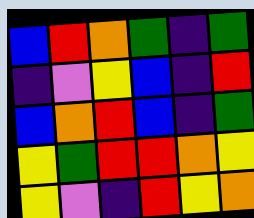[["blue", "red", "orange", "green", "indigo", "green"], ["indigo", "violet", "yellow", "blue", "indigo", "red"], ["blue", "orange", "red", "blue", "indigo", "green"], ["yellow", "green", "red", "red", "orange", "yellow"], ["yellow", "violet", "indigo", "red", "yellow", "orange"]]